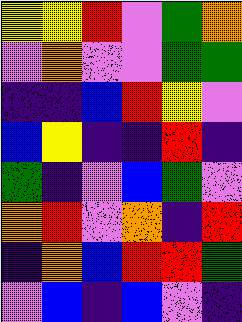[["yellow", "yellow", "red", "violet", "green", "orange"], ["violet", "orange", "violet", "violet", "green", "green"], ["indigo", "indigo", "blue", "red", "yellow", "violet"], ["blue", "yellow", "indigo", "indigo", "red", "indigo"], ["green", "indigo", "violet", "blue", "green", "violet"], ["orange", "red", "violet", "orange", "indigo", "red"], ["indigo", "orange", "blue", "red", "red", "green"], ["violet", "blue", "indigo", "blue", "violet", "indigo"]]